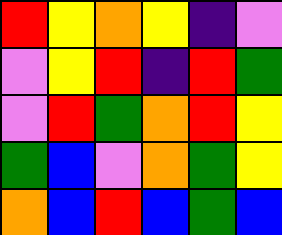[["red", "yellow", "orange", "yellow", "indigo", "violet"], ["violet", "yellow", "red", "indigo", "red", "green"], ["violet", "red", "green", "orange", "red", "yellow"], ["green", "blue", "violet", "orange", "green", "yellow"], ["orange", "blue", "red", "blue", "green", "blue"]]